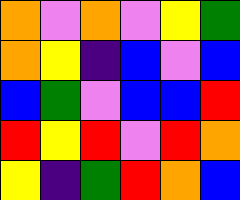[["orange", "violet", "orange", "violet", "yellow", "green"], ["orange", "yellow", "indigo", "blue", "violet", "blue"], ["blue", "green", "violet", "blue", "blue", "red"], ["red", "yellow", "red", "violet", "red", "orange"], ["yellow", "indigo", "green", "red", "orange", "blue"]]